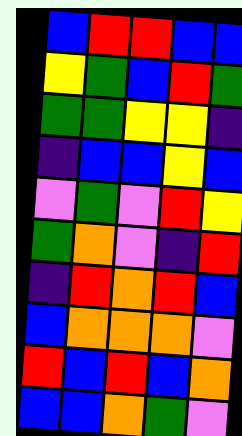[["blue", "red", "red", "blue", "blue"], ["yellow", "green", "blue", "red", "green"], ["green", "green", "yellow", "yellow", "indigo"], ["indigo", "blue", "blue", "yellow", "blue"], ["violet", "green", "violet", "red", "yellow"], ["green", "orange", "violet", "indigo", "red"], ["indigo", "red", "orange", "red", "blue"], ["blue", "orange", "orange", "orange", "violet"], ["red", "blue", "red", "blue", "orange"], ["blue", "blue", "orange", "green", "violet"]]